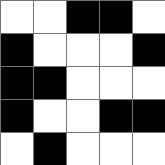[["white", "white", "black", "black", "white"], ["black", "white", "white", "white", "black"], ["black", "black", "white", "white", "white"], ["black", "white", "white", "black", "black"], ["white", "black", "white", "white", "white"]]